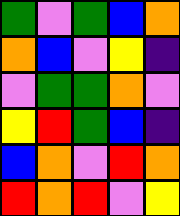[["green", "violet", "green", "blue", "orange"], ["orange", "blue", "violet", "yellow", "indigo"], ["violet", "green", "green", "orange", "violet"], ["yellow", "red", "green", "blue", "indigo"], ["blue", "orange", "violet", "red", "orange"], ["red", "orange", "red", "violet", "yellow"]]